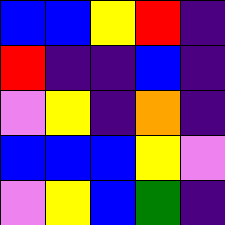[["blue", "blue", "yellow", "red", "indigo"], ["red", "indigo", "indigo", "blue", "indigo"], ["violet", "yellow", "indigo", "orange", "indigo"], ["blue", "blue", "blue", "yellow", "violet"], ["violet", "yellow", "blue", "green", "indigo"]]